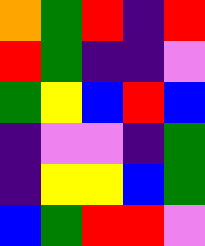[["orange", "green", "red", "indigo", "red"], ["red", "green", "indigo", "indigo", "violet"], ["green", "yellow", "blue", "red", "blue"], ["indigo", "violet", "violet", "indigo", "green"], ["indigo", "yellow", "yellow", "blue", "green"], ["blue", "green", "red", "red", "violet"]]